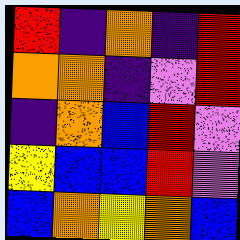[["red", "indigo", "orange", "indigo", "red"], ["orange", "orange", "indigo", "violet", "red"], ["indigo", "orange", "blue", "red", "violet"], ["yellow", "blue", "blue", "red", "violet"], ["blue", "orange", "yellow", "orange", "blue"]]